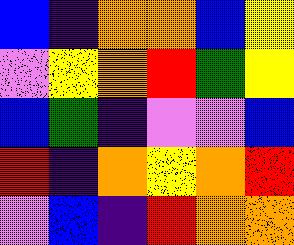[["blue", "indigo", "orange", "orange", "blue", "yellow"], ["violet", "yellow", "orange", "red", "green", "yellow"], ["blue", "green", "indigo", "violet", "violet", "blue"], ["red", "indigo", "orange", "yellow", "orange", "red"], ["violet", "blue", "indigo", "red", "orange", "orange"]]